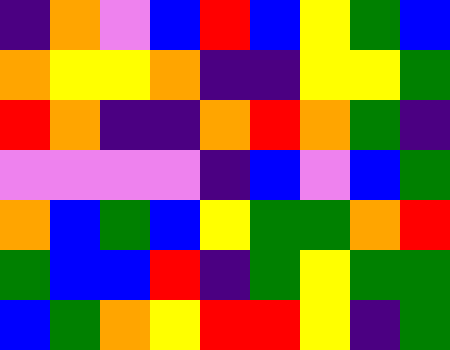[["indigo", "orange", "violet", "blue", "red", "blue", "yellow", "green", "blue"], ["orange", "yellow", "yellow", "orange", "indigo", "indigo", "yellow", "yellow", "green"], ["red", "orange", "indigo", "indigo", "orange", "red", "orange", "green", "indigo"], ["violet", "violet", "violet", "violet", "indigo", "blue", "violet", "blue", "green"], ["orange", "blue", "green", "blue", "yellow", "green", "green", "orange", "red"], ["green", "blue", "blue", "red", "indigo", "green", "yellow", "green", "green"], ["blue", "green", "orange", "yellow", "red", "red", "yellow", "indigo", "green"]]